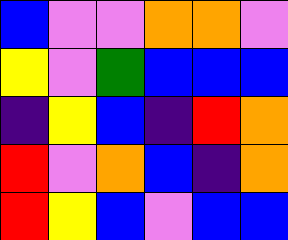[["blue", "violet", "violet", "orange", "orange", "violet"], ["yellow", "violet", "green", "blue", "blue", "blue"], ["indigo", "yellow", "blue", "indigo", "red", "orange"], ["red", "violet", "orange", "blue", "indigo", "orange"], ["red", "yellow", "blue", "violet", "blue", "blue"]]